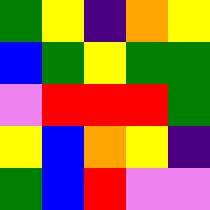[["green", "yellow", "indigo", "orange", "yellow"], ["blue", "green", "yellow", "green", "green"], ["violet", "red", "red", "red", "green"], ["yellow", "blue", "orange", "yellow", "indigo"], ["green", "blue", "red", "violet", "violet"]]